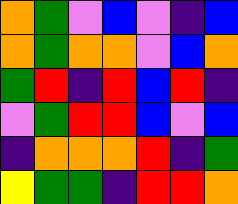[["orange", "green", "violet", "blue", "violet", "indigo", "blue"], ["orange", "green", "orange", "orange", "violet", "blue", "orange"], ["green", "red", "indigo", "red", "blue", "red", "indigo"], ["violet", "green", "red", "red", "blue", "violet", "blue"], ["indigo", "orange", "orange", "orange", "red", "indigo", "green"], ["yellow", "green", "green", "indigo", "red", "red", "orange"]]